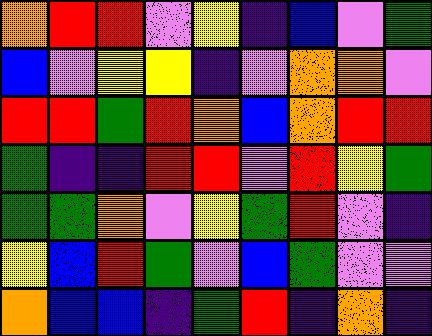[["orange", "red", "red", "violet", "yellow", "indigo", "blue", "violet", "green"], ["blue", "violet", "yellow", "yellow", "indigo", "violet", "orange", "orange", "violet"], ["red", "red", "green", "red", "orange", "blue", "orange", "red", "red"], ["green", "indigo", "indigo", "red", "red", "violet", "red", "yellow", "green"], ["green", "green", "orange", "violet", "yellow", "green", "red", "violet", "indigo"], ["yellow", "blue", "red", "green", "violet", "blue", "green", "violet", "violet"], ["orange", "blue", "blue", "indigo", "green", "red", "indigo", "orange", "indigo"]]